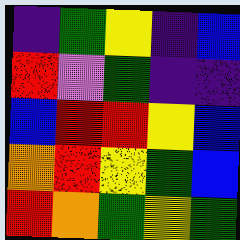[["indigo", "green", "yellow", "indigo", "blue"], ["red", "violet", "green", "indigo", "indigo"], ["blue", "red", "red", "yellow", "blue"], ["orange", "red", "yellow", "green", "blue"], ["red", "orange", "green", "yellow", "green"]]